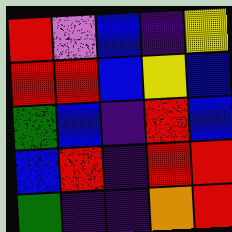[["red", "violet", "blue", "indigo", "yellow"], ["red", "red", "blue", "yellow", "blue"], ["green", "blue", "indigo", "red", "blue"], ["blue", "red", "indigo", "red", "red"], ["green", "indigo", "indigo", "orange", "red"]]